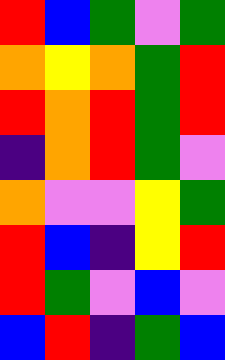[["red", "blue", "green", "violet", "green"], ["orange", "yellow", "orange", "green", "red"], ["red", "orange", "red", "green", "red"], ["indigo", "orange", "red", "green", "violet"], ["orange", "violet", "violet", "yellow", "green"], ["red", "blue", "indigo", "yellow", "red"], ["red", "green", "violet", "blue", "violet"], ["blue", "red", "indigo", "green", "blue"]]